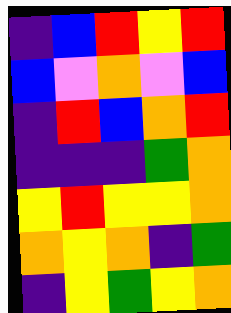[["indigo", "blue", "red", "yellow", "red"], ["blue", "violet", "orange", "violet", "blue"], ["indigo", "red", "blue", "orange", "red"], ["indigo", "indigo", "indigo", "green", "orange"], ["yellow", "red", "yellow", "yellow", "orange"], ["orange", "yellow", "orange", "indigo", "green"], ["indigo", "yellow", "green", "yellow", "orange"]]